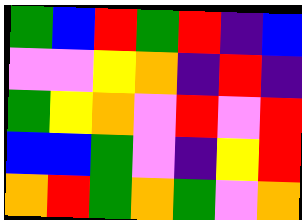[["green", "blue", "red", "green", "red", "indigo", "blue"], ["violet", "violet", "yellow", "orange", "indigo", "red", "indigo"], ["green", "yellow", "orange", "violet", "red", "violet", "red"], ["blue", "blue", "green", "violet", "indigo", "yellow", "red"], ["orange", "red", "green", "orange", "green", "violet", "orange"]]